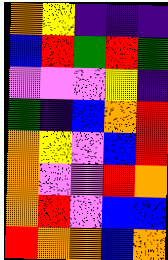[["orange", "yellow", "indigo", "indigo", "indigo"], ["blue", "red", "green", "red", "green"], ["violet", "violet", "violet", "yellow", "indigo"], ["green", "indigo", "blue", "orange", "red"], ["orange", "yellow", "violet", "blue", "red"], ["orange", "violet", "violet", "red", "orange"], ["orange", "red", "violet", "blue", "blue"], ["red", "orange", "orange", "blue", "orange"]]